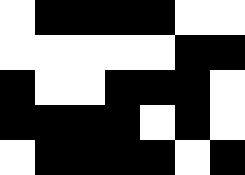[["white", "black", "black", "black", "black", "white", "white"], ["white", "white", "white", "white", "white", "black", "black"], ["black", "white", "white", "black", "black", "black", "white"], ["black", "black", "black", "black", "white", "black", "white"], ["white", "black", "black", "black", "black", "white", "black"]]